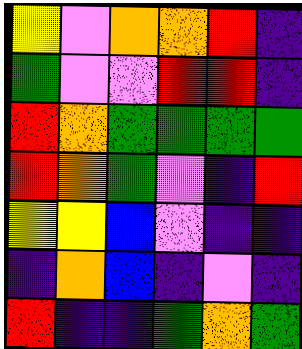[["yellow", "violet", "orange", "orange", "red", "indigo"], ["green", "violet", "violet", "red", "red", "indigo"], ["red", "orange", "green", "green", "green", "green"], ["red", "orange", "green", "violet", "indigo", "red"], ["yellow", "yellow", "blue", "violet", "indigo", "indigo"], ["indigo", "orange", "blue", "indigo", "violet", "indigo"], ["red", "indigo", "indigo", "green", "orange", "green"]]